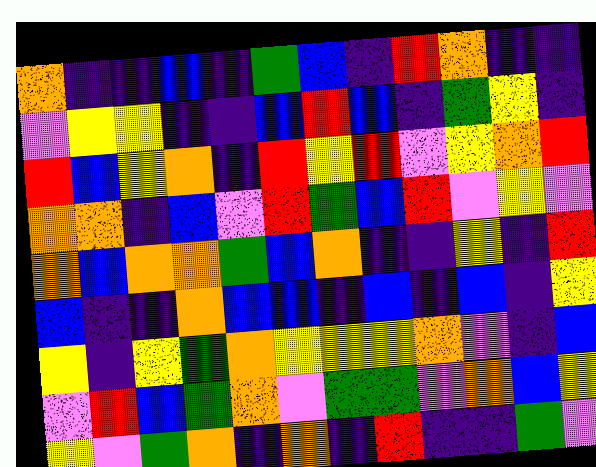[["orange", "indigo", "indigo", "blue", "indigo", "green", "blue", "indigo", "red", "orange", "indigo", "indigo"], ["violet", "yellow", "yellow", "indigo", "indigo", "blue", "red", "blue", "indigo", "green", "yellow", "indigo"], ["red", "blue", "yellow", "orange", "indigo", "red", "yellow", "red", "violet", "yellow", "orange", "red"], ["orange", "orange", "indigo", "blue", "violet", "red", "green", "blue", "red", "violet", "yellow", "violet"], ["orange", "blue", "orange", "orange", "green", "blue", "orange", "indigo", "indigo", "yellow", "indigo", "red"], ["blue", "indigo", "indigo", "orange", "blue", "blue", "indigo", "blue", "indigo", "blue", "indigo", "yellow"], ["yellow", "indigo", "yellow", "green", "orange", "yellow", "yellow", "yellow", "orange", "violet", "indigo", "blue"], ["violet", "red", "blue", "green", "orange", "violet", "green", "green", "violet", "orange", "blue", "yellow"], ["yellow", "violet", "green", "orange", "indigo", "orange", "indigo", "red", "indigo", "indigo", "green", "violet"]]